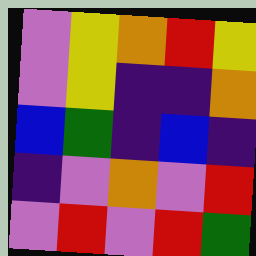[["violet", "yellow", "orange", "red", "yellow"], ["violet", "yellow", "indigo", "indigo", "orange"], ["blue", "green", "indigo", "blue", "indigo"], ["indigo", "violet", "orange", "violet", "red"], ["violet", "red", "violet", "red", "green"]]